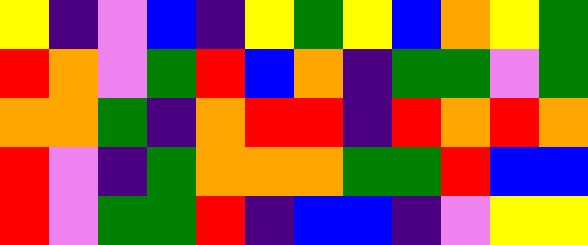[["yellow", "indigo", "violet", "blue", "indigo", "yellow", "green", "yellow", "blue", "orange", "yellow", "green"], ["red", "orange", "violet", "green", "red", "blue", "orange", "indigo", "green", "green", "violet", "green"], ["orange", "orange", "green", "indigo", "orange", "red", "red", "indigo", "red", "orange", "red", "orange"], ["red", "violet", "indigo", "green", "orange", "orange", "orange", "green", "green", "red", "blue", "blue"], ["red", "violet", "green", "green", "red", "indigo", "blue", "blue", "indigo", "violet", "yellow", "yellow"]]